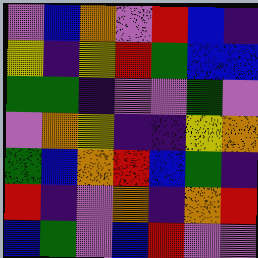[["violet", "blue", "orange", "violet", "red", "blue", "indigo"], ["yellow", "indigo", "yellow", "red", "green", "blue", "blue"], ["green", "green", "indigo", "violet", "violet", "green", "violet"], ["violet", "orange", "yellow", "indigo", "indigo", "yellow", "orange"], ["green", "blue", "orange", "red", "blue", "green", "indigo"], ["red", "indigo", "violet", "orange", "indigo", "orange", "red"], ["blue", "green", "violet", "blue", "red", "violet", "violet"]]